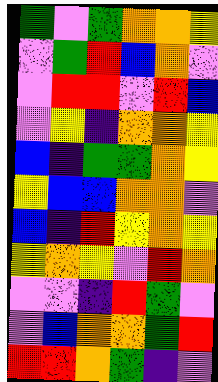[["green", "violet", "green", "orange", "orange", "yellow"], ["violet", "green", "red", "blue", "orange", "violet"], ["violet", "red", "red", "violet", "red", "blue"], ["violet", "yellow", "indigo", "orange", "orange", "yellow"], ["blue", "indigo", "green", "green", "orange", "yellow"], ["yellow", "blue", "blue", "orange", "orange", "violet"], ["blue", "indigo", "red", "yellow", "orange", "yellow"], ["yellow", "orange", "yellow", "violet", "red", "orange"], ["violet", "violet", "indigo", "red", "green", "violet"], ["violet", "blue", "orange", "orange", "green", "red"], ["red", "red", "orange", "green", "indigo", "violet"]]